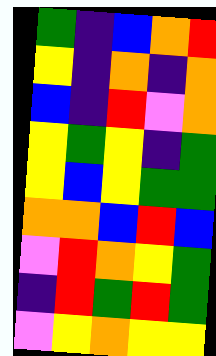[["green", "indigo", "blue", "orange", "red"], ["yellow", "indigo", "orange", "indigo", "orange"], ["blue", "indigo", "red", "violet", "orange"], ["yellow", "green", "yellow", "indigo", "green"], ["yellow", "blue", "yellow", "green", "green"], ["orange", "orange", "blue", "red", "blue"], ["violet", "red", "orange", "yellow", "green"], ["indigo", "red", "green", "red", "green"], ["violet", "yellow", "orange", "yellow", "yellow"]]